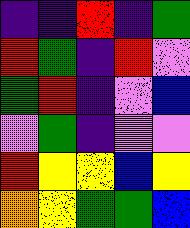[["indigo", "indigo", "red", "indigo", "green"], ["red", "green", "indigo", "red", "violet"], ["green", "red", "indigo", "violet", "blue"], ["violet", "green", "indigo", "violet", "violet"], ["red", "yellow", "yellow", "blue", "yellow"], ["orange", "yellow", "green", "green", "blue"]]